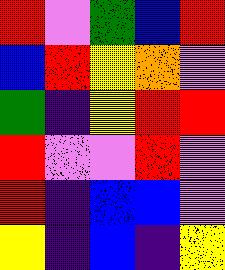[["red", "violet", "green", "blue", "red"], ["blue", "red", "yellow", "orange", "violet"], ["green", "indigo", "yellow", "red", "red"], ["red", "violet", "violet", "red", "violet"], ["red", "indigo", "blue", "blue", "violet"], ["yellow", "indigo", "blue", "indigo", "yellow"]]